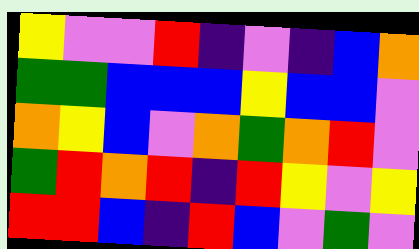[["yellow", "violet", "violet", "red", "indigo", "violet", "indigo", "blue", "orange"], ["green", "green", "blue", "blue", "blue", "yellow", "blue", "blue", "violet"], ["orange", "yellow", "blue", "violet", "orange", "green", "orange", "red", "violet"], ["green", "red", "orange", "red", "indigo", "red", "yellow", "violet", "yellow"], ["red", "red", "blue", "indigo", "red", "blue", "violet", "green", "violet"]]